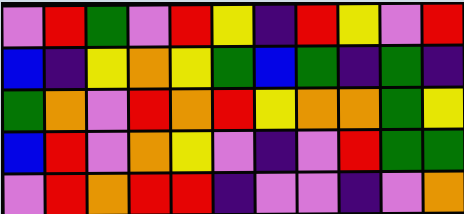[["violet", "red", "green", "violet", "red", "yellow", "indigo", "red", "yellow", "violet", "red"], ["blue", "indigo", "yellow", "orange", "yellow", "green", "blue", "green", "indigo", "green", "indigo"], ["green", "orange", "violet", "red", "orange", "red", "yellow", "orange", "orange", "green", "yellow"], ["blue", "red", "violet", "orange", "yellow", "violet", "indigo", "violet", "red", "green", "green"], ["violet", "red", "orange", "red", "red", "indigo", "violet", "violet", "indigo", "violet", "orange"]]